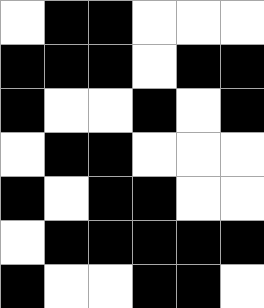[["white", "black", "black", "white", "white", "white"], ["black", "black", "black", "white", "black", "black"], ["black", "white", "white", "black", "white", "black"], ["white", "black", "black", "white", "white", "white"], ["black", "white", "black", "black", "white", "white"], ["white", "black", "black", "black", "black", "black"], ["black", "white", "white", "black", "black", "white"]]